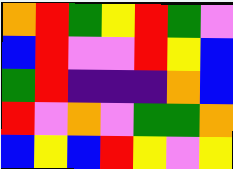[["orange", "red", "green", "yellow", "red", "green", "violet"], ["blue", "red", "violet", "violet", "red", "yellow", "blue"], ["green", "red", "indigo", "indigo", "indigo", "orange", "blue"], ["red", "violet", "orange", "violet", "green", "green", "orange"], ["blue", "yellow", "blue", "red", "yellow", "violet", "yellow"]]